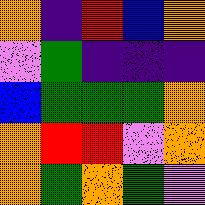[["orange", "indigo", "red", "blue", "orange"], ["violet", "green", "indigo", "indigo", "indigo"], ["blue", "green", "green", "green", "orange"], ["orange", "red", "red", "violet", "orange"], ["orange", "green", "orange", "green", "violet"]]